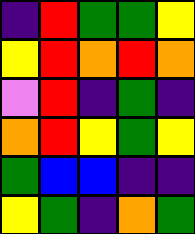[["indigo", "red", "green", "green", "yellow"], ["yellow", "red", "orange", "red", "orange"], ["violet", "red", "indigo", "green", "indigo"], ["orange", "red", "yellow", "green", "yellow"], ["green", "blue", "blue", "indigo", "indigo"], ["yellow", "green", "indigo", "orange", "green"]]